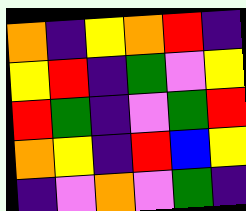[["orange", "indigo", "yellow", "orange", "red", "indigo"], ["yellow", "red", "indigo", "green", "violet", "yellow"], ["red", "green", "indigo", "violet", "green", "red"], ["orange", "yellow", "indigo", "red", "blue", "yellow"], ["indigo", "violet", "orange", "violet", "green", "indigo"]]